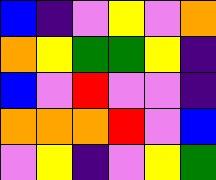[["blue", "indigo", "violet", "yellow", "violet", "orange"], ["orange", "yellow", "green", "green", "yellow", "indigo"], ["blue", "violet", "red", "violet", "violet", "indigo"], ["orange", "orange", "orange", "red", "violet", "blue"], ["violet", "yellow", "indigo", "violet", "yellow", "green"]]